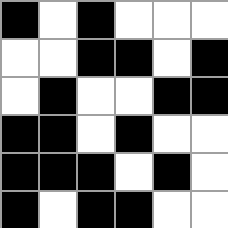[["black", "white", "black", "white", "white", "white"], ["white", "white", "black", "black", "white", "black"], ["white", "black", "white", "white", "black", "black"], ["black", "black", "white", "black", "white", "white"], ["black", "black", "black", "white", "black", "white"], ["black", "white", "black", "black", "white", "white"]]